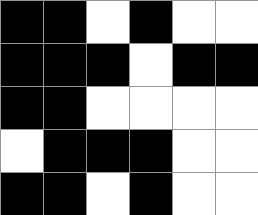[["black", "black", "white", "black", "white", "white"], ["black", "black", "black", "white", "black", "black"], ["black", "black", "white", "white", "white", "white"], ["white", "black", "black", "black", "white", "white"], ["black", "black", "white", "black", "white", "white"]]